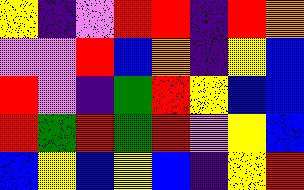[["yellow", "indigo", "violet", "red", "red", "indigo", "red", "orange"], ["violet", "violet", "red", "blue", "orange", "indigo", "yellow", "blue"], ["red", "violet", "indigo", "green", "red", "yellow", "blue", "blue"], ["red", "green", "red", "green", "red", "violet", "yellow", "blue"], ["blue", "yellow", "blue", "yellow", "blue", "indigo", "yellow", "red"]]